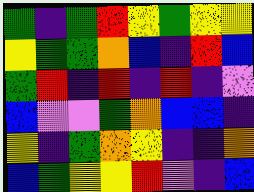[["green", "indigo", "green", "red", "yellow", "green", "yellow", "yellow"], ["yellow", "green", "green", "orange", "blue", "indigo", "red", "blue"], ["green", "red", "indigo", "red", "indigo", "red", "indigo", "violet"], ["blue", "violet", "violet", "green", "orange", "blue", "blue", "indigo"], ["yellow", "indigo", "green", "orange", "yellow", "indigo", "indigo", "orange"], ["blue", "green", "yellow", "yellow", "red", "violet", "indigo", "blue"]]